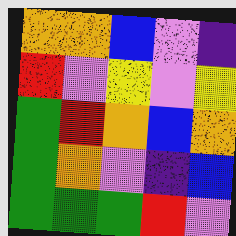[["orange", "orange", "blue", "violet", "indigo"], ["red", "violet", "yellow", "violet", "yellow"], ["green", "red", "orange", "blue", "orange"], ["green", "orange", "violet", "indigo", "blue"], ["green", "green", "green", "red", "violet"]]